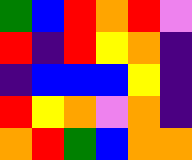[["green", "blue", "red", "orange", "red", "violet"], ["red", "indigo", "red", "yellow", "orange", "indigo"], ["indigo", "blue", "blue", "blue", "yellow", "indigo"], ["red", "yellow", "orange", "violet", "orange", "indigo"], ["orange", "red", "green", "blue", "orange", "orange"]]